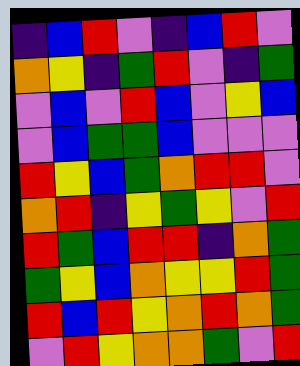[["indigo", "blue", "red", "violet", "indigo", "blue", "red", "violet"], ["orange", "yellow", "indigo", "green", "red", "violet", "indigo", "green"], ["violet", "blue", "violet", "red", "blue", "violet", "yellow", "blue"], ["violet", "blue", "green", "green", "blue", "violet", "violet", "violet"], ["red", "yellow", "blue", "green", "orange", "red", "red", "violet"], ["orange", "red", "indigo", "yellow", "green", "yellow", "violet", "red"], ["red", "green", "blue", "red", "red", "indigo", "orange", "green"], ["green", "yellow", "blue", "orange", "yellow", "yellow", "red", "green"], ["red", "blue", "red", "yellow", "orange", "red", "orange", "green"], ["violet", "red", "yellow", "orange", "orange", "green", "violet", "red"]]